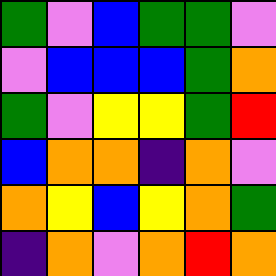[["green", "violet", "blue", "green", "green", "violet"], ["violet", "blue", "blue", "blue", "green", "orange"], ["green", "violet", "yellow", "yellow", "green", "red"], ["blue", "orange", "orange", "indigo", "orange", "violet"], ["orange", "yellow", "blue", "yellow", "orange", "green"], ["indigo", "orange", "violet", "orange", "red", "orange"]]